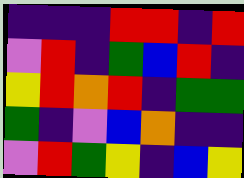[["indigo", "indigo", "indigo", "red", "red", "indigo", "red"], ["violet", "red", "indigo", "green", "blue", "red", "indigo"], ["yellow", "red", "orange", "red", "indigo", "green", "green"], ["green", "indigo", "violet", "blue", "orange", "indigo", "indigo"], ["violet", "red", "green", "yellow", "indigo", "blue", "yellow"]]